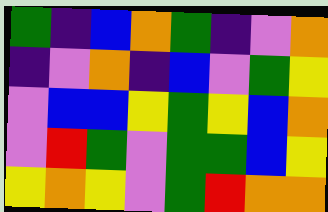[["green", "indigo", "blue", "orange", "green", "indigo", "violet", "orange"], ["indigo", "violet", "orange", "indigo", "blue", "violet", "green", "yellow"], ["violet", "blue", "blue", "yellow", "green", "yellow", "blue", "orange"], ["violet", "red", "green", "violet", "green", "green", "blue", "yellow"], ["yellow", "orange", "yellow", "violet", "green", "red", "orange", "orange"]]